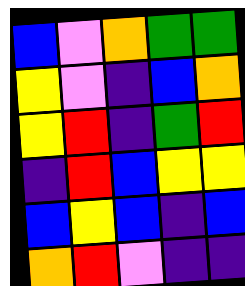[["blue", "violet", "orange", "green", "green"], ["yellow", "violet", "indigo", "blue", "orange"], ["yellow", "red", "indigo", "green", "red"], ["indigo", "red", "blue", "yellow", "yellow"], ["blue", "yellow", "blue", "indigo", "blue"], ["orange", "red", "violet", "indigo", "indigo"]]